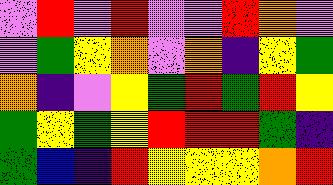[["violet", "red", "violet", "red", "violet", "violet", "red", "orange", "violet"], ["violet", "green", "yellow", "orange", "violet", "orange", "indigo", "yellow", "green"], ["orange", "indigo", "violet", "yellow", "green", "red", "green", "red", "yellow"], ["green", "yellow", "green", "yellow", "red", "red", "red", "green", "indigo"], ["green", "blue", "indigo", "red", "yellow", "yellow", "yellow", "orange", "red"]]